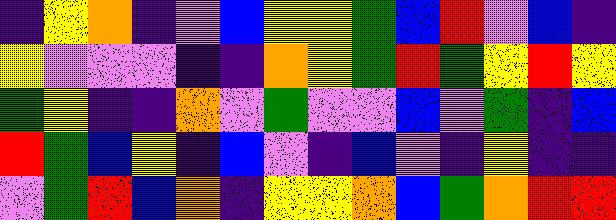[["indigo", "yellow", "orange", "indigo", "violet", "blue", "yellow", "yellow", "green", "blue", "red", "violet", "blue", "indigo"], ["yellow", "violet", "violet", "violet", "indigo", "indigo", "orange", "yellow", "green", "red", "green", "yellow", "red", "yellow"], ["green", "yellow", "indigo", "indigo", "orange", "violet", "green", "violet", "violet", "blue", "violet", "green", "indigo", "blue"], ["red", "green", "blue", "yellow", "indigo", "blue", "violet", "indigo", "blue", "violet", "indigo", "yellow", "indigo", "indigo"], ["violet", "green", "red", "blue", "orange", "indigo", "yellow", "yellow", "orange", "blue", "green", "orange", "red", "red"]]